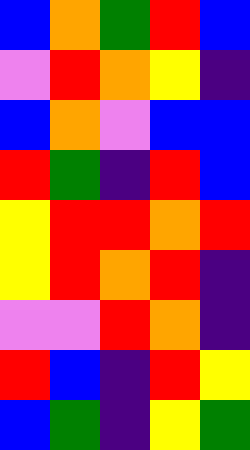[["blue", "orange", "green", "red", "blue"], ["violet", "red", "orange", "yellow", "indigo"], ["blue", "orange", "violet", "blue", "blue"], ["red", "green", "indigo", "red", "blue"], ["yellow", "red", "red", "orange", "red"], ["yellow", "red", "orange", "red", "indigo"], ["violet", "violet", "red", "orange", "indigo"], ["red", "blue", "indigo", "red", "yellow"], ["blue", "green", "indigo", "yellow", "green"]]